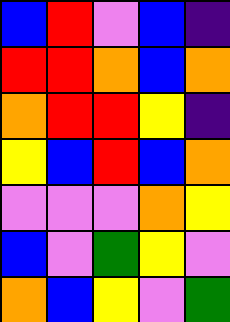[["blue", "red", "violet", "blue", "indigo"], ["red", "red", "orange", "blue", "orange"], ["orange", "red", "red", "yellow", "indigo"], ["yellow", "blue", "red", "blue", "orange"], ["violet", "violet", "violet", "orange", "yellow"], ["blue", "violet", "green", "yellow", "violet"], ["orange", "blue", "yellow", "violet", "green"]]